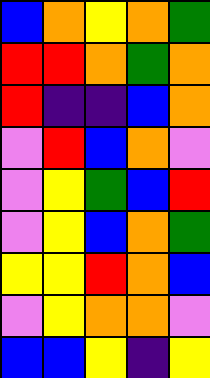[["blue", "orange", "yellow", "orange", "green"], ["red", "red", "orange", "green", "orange"], ["red", "indigo", "indigo", "blue", "orange"], ["violet", "red", "blue", "orange", "violet"], ["violet", "yellow", "green", "blue", "red"], ["violet", "yellow", "blue", "orange", "green"], ["yellow", "yellow", "red", "orange", "blue"], ["violet", "yellow", "orange", "orange", "violet"], ["blue", "blue", "yellow", "indigo", "yellow"]]